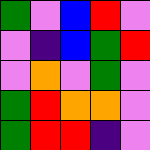[["green", "violet", "blue", "red", "violet"], ["violet", "indigo", "blue", "green", "red"], ["violet", "orange", "violet", "green", "violet"], ["green", "red", "orange", "orange", "violet"], ["green", "red", "red", "indigo", "violet"]]